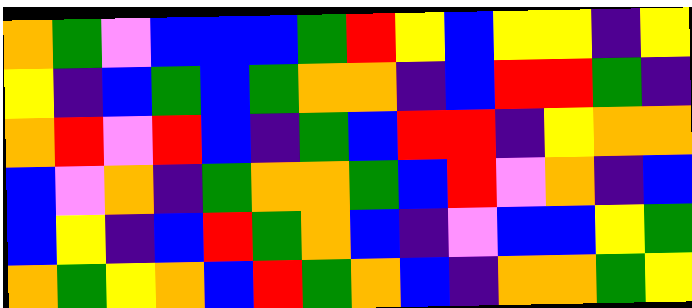[["orange", "green", "violet", "blue", "blue", "blue", "green", "red", "yellow", "blue", "yellow", "yellow", "indigo", "yellow"], ["yellow", "indigo", "blue", "green", "blue", "green", "orange", "orange", "indigo", "blue", "red", "red", "green", "indigo"], ["orange", "red", "violet", "red", "blue", "indigo", "green", "blue", "red", "red", "indigo", "yellow", "orange", "orange"], ["blue", "violet", "orange", "indigo", "green", "orange", "orange", "green", "blue", "red", "violet", "orange", "indigo", "blue"], ["blue", "yellow", "indigo", "blue", "red", "green", "orange", "blue", "indigo", "violet", "blue", "blue", "yellow", "green"], ["orange", "green", "yellow", "orange", "blue", "red", "green", "orange", "blue", "indigo", "orange", "orange", "green", "yellow"]]